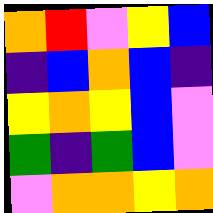[["orange", "red", "violet", "yellow", "blue"], ["indigo", "blue", "orange", "blue", "indigo"], ["yellow", "orange", "yellow", "blue", "violet"], ["green", "indigo", "green", "blue", "violet"], ["violet", "orange", "orange", "yellow", "orange"]]